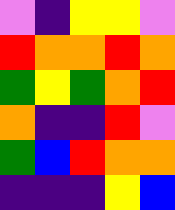[["violet", "indigo", "yellow", "yellow", "violet"], ["red", "orange", "orange", "red", "orange"], ["green", "yellow", "green", "orange", "red"], ["orange", "indigo", "indigo", "red", "violet"], ["green", "blue", "red", "orange", "orange"], ["indigo", "indigo", "indigo", "yellow", "blue"]]